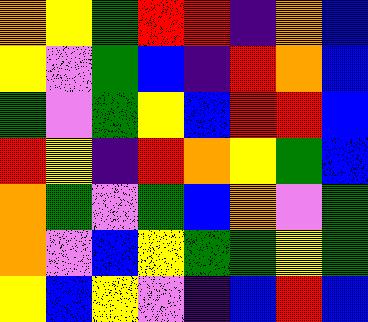[["orange", "yellow", "green", "red", "red", "indigo", "orange", "blue"], ["yellow", "violet", "green", "blue", "indigo", "red", "orange", "blue"], ["green", "violet", "green", "yellow", "blue", "red", "red", "blue"], ["red", "yellow", "indigo", "red", "orange", "yellow", "green", "blue"], ["orange", "green", "violet", "green", "blue", "orange", "violet", "green"], ["orange", "violet", "blue", "yellow", "green", "green", "yellow", "green"], ["yellow", "blue", "yellow", "violet", "indigo", "blue", "red", "blue"]]